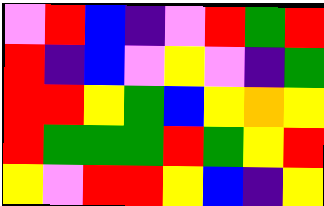[["violet", "red", "blue", "indigo", "violet", "red", "green", "red"], ["red", "indigo", "blue", "violet", "yellow", "violet", "indigo", "green"], ["red", "red", "yellow", "green", "blue", "yellow", "orange", "yellow"], ["red", "green", "green", "green", "red", "green", "yellow", "red"], ["yellow", "violet", "red", "red", "yellow", "blue", "indigo", "yellow"]]